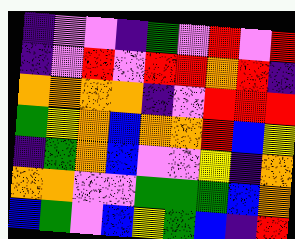[["indigo", "violet", "violet", "indigo", "green", "violet", "red", "violet", "red"], ["indigo", "violet", "red", "violet", "red", "red", "orange", "red", "indigo"], ["orange", "orange", "orange", "orange", "indigo", "violet", "red", "red", "red"], ["green", "yellow", "orange", "blue", "orange", "orange", "red", "blue", "yellow"], ["indigo", "green", "orange", "blue", "violet", "violet", "yellow", "indigo", "orange"], ["orange", "orange", "violet", "violet", "green", "green", "green", "blue", "orange"], ["blue", "green", "violet", "blue", "yellow", "green", "blue", "indigo", "red"]]